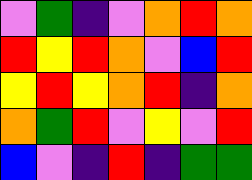[["violet", "green", "indigo", "violet", "orange", "red", "orange"], ["red", "yellow", "red", "orange", "violet", "blue", "red"], ["yellow", "red", "yellow", "orange", "red", "indigo", "orange"], ["orange", "green", "red", "violet", "yellow", "violet", "red"], ["blue", "violet", "indigo", "red", "indigo", "green", "green"]]